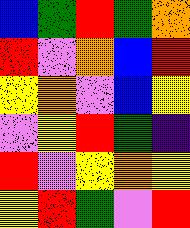[["blue", "green", "red", "green", "orange"], ["red", "violet", "orange", "blue", "red"], ["yellow", "orange", "violet", "blue", "yellow"], ["violet", "yellow", "red", "green", "indigo"], ["red", "violet", "yellow", "orange", "yellow"], ["yellow", "red", "green", "violet", "red"]]